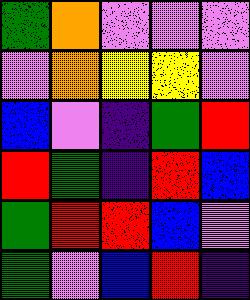[["green", "orange", "violet", "violet", "violet"], ["violet", "orange", "yellow", "yellow", "violet"], ["blue", "violet", "indigo", "green", "red"], ["red", "green", "indigo", "red", "blue"], ["green", "red", "red", "blue", "violet"], ["green", "violet", "blue", "red", "indigo"]]